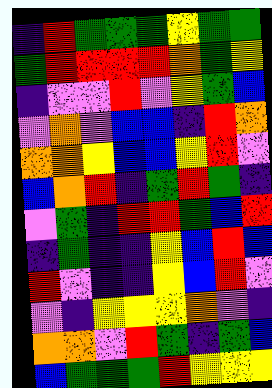[["indigo", "red", "green", "green", "green", "yellow", "green", "green"], ["green", "red", "red", "red", "red", "orange", "green", "yellow"], ["indigo", "violet", "violet", "red", "violet", "yellow", "green", "blue"], ["violet", "orange", "violet", "blue", "blue", "indigo", "red", "orange"], ["orange", "orange", "yellow", "blue", "blue", "yellow", "red", "violet"], ["blue", "orange", "red", "indigo", "green", "red", "green", "indigo"], ["violet", "green", "indigo", "red", "red", "green", "blue", "red"], ["indigo", "green", "indigo", "indigo", "yellow", "blue", "red", "blue"], ["red", "violet", "indigo", "indigo", "yellow", "blue", "red", "violet"], ["violet", "indigo", "yellow", "yellow", "yellow", "orange", "violet", "indigo"], ["orange", "orange", "violet", "red", "green", "indigo", "green", "blue"], ["blue", "green", "green", "green", "red", "yellow", "yellow", "yellow"]]